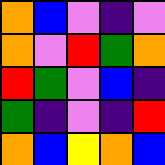[["orange", "blue", "violet", "indigo", "violet"], ["orange", "violet", "red", "green", "orange"], ["red", "green", "violet", "blue", "indigo"], ["green", "indigo", "violet", "indigo", "red"], ["orange", "blue", "yellow", "orange", "blue"]]